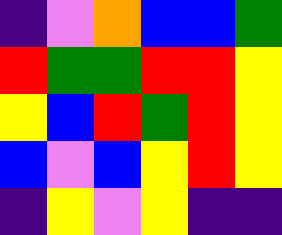[["indigo", "violet", "orange", "blue", "blue", "green"], ["red", "green", "green", "red", "red", "yellow"], ["yellow", "blue", "red", "green", "red", "yellow"], ["blue", "violet", "blue", "yellow", "red", "yellow"], ["indigo", "yellow", "violet", "yellow", "indigo", "indigo"]]